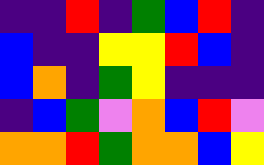[["indigo", "indigo", "red", "indigo", "green", "blue", "red", "indigo"], ["blue", "indigo", "indigo", "yellow", "yellow", "red", "blue", "indigo"], ["blue", "orange", "indigo", "green", "yellow", "indigo", "indigo", "indigo"], ["indigo", "blue", "green", "violet", "orange", "blue", "red", "violet"], ["orange", "orange", "red", "green", "orange", "orange", "blue", "yellow"]]